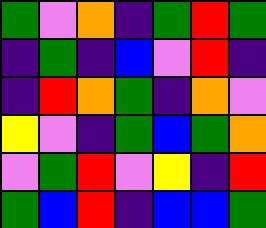[["green", "violet", "orange", "indigo", "green", "red", "green"], ["indigo", "green", "indigo", "blue", "violet", "red", "indigo"], ["indigo", "red", "orange", "green", "indigo", "orange", "violet"], ["yellow", "violet", "indigo", "green", "blue", "green", "orange"], ["violet", "green", "red", "violet", "yellow", "indigo", "red"], ["green", "blue", "red", "indigo", "blue", "blue", "green"]]